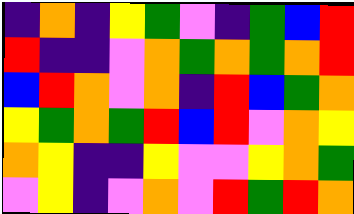[["indigo", "orange", "indigo", "yellow", "green", "violet", "indigo", "green", "blue", "red"], ["red", "indigo", "indigo", "violet", "orange", "green", "orange", "green", "orange", "red"], ["blue", "red", "orange", "violet", "orange", "indigo", "red", "blue", "green", "orange"], ["yellow", "green", "orange", "green", "red", "blue", "red", "violet", "orange", "yellow"], ["orange", "yellow", "indigo", "indigo", "yellow", "violet", "violet", "yellow", "orange", "green"], ["violet", "yellow", "indigo", "violet", "orange", "violet", "red", "green", "red", "orange"]]